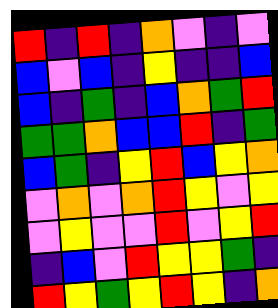[["red", "indigo", "red", "indigo", "orange", "violet", "indigo", "violet"], ["blue", "violet", "blue", "indigo", "yellow", "indigo", "indigo", "blue"], ["blue", "indigo", "green", "indigo", "blue", "orange", "green", "red"], ["green", "green", "orange", "blue", "blue", "red", "indigo", "green"], ["blue", "green", "indigo", "yellow", "red", "blue", "yellow", "orange"], ["violet", "orange", "violet", "orange", "red", "yellow", "violet", "yellow"], ["violet", "yellow", "violet", "violet", "red", "violet", "yellow", "red"], ["indigo", "blue", "violet", "red", "yellow", "yellow", "green", "indigo"], ["red", "yellow", "green", "yellow", "red", "yellow", "indigo", "orange"]]